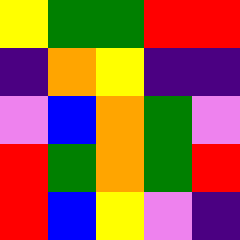[["yellow", "green", "green", "red", "red"], ["indigo", "orange", "yellow", "indigo", "indigo"], ["violet", "blue", "orange", "green", "violet"], ["red", "green", "orange", "green", "red"], ["red", "blue", "yellow", "violet", "indigo"]]